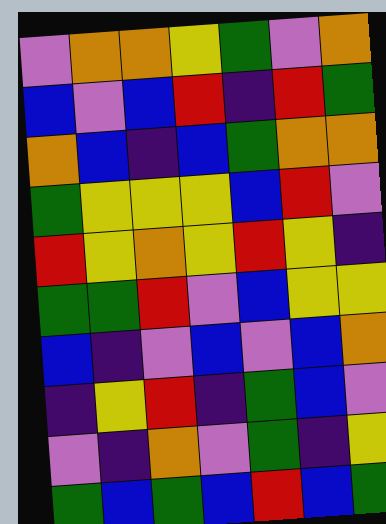[["violet", "orange", "orange", "yellow", "green", "violet", "orange"], ["blue", "violet", "blue", "red", "indigo", "red", "green"], ["orange", "blue", "indigo", "blue", "green", "orange", "orange"], ["green", "yellow", "yellow", "yellow", "blue", "red", "violet"], ["red", "yellow", "orange", "yellow", "red", "yellow", "indigo"], ["green", "green", "red", "violet", "blue", "yellow", "yellow"], ["blue", "indigo", "violet", "blue", "violet", "blue", "orange"], ["indigo", "yellow", "red", "indigo", "green", "blue", "violet"], ["violet", "indigo", "orange", "violet", "green", "indigo", "yellow"], ["green", "blue", "green", "blue", "red", "blue", "green"]]